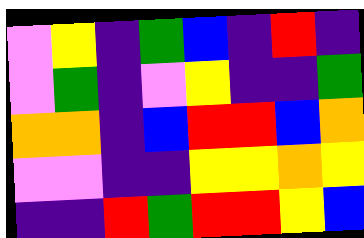[["violet", "yellow", "indigo", "green", "blue", "indigo", "red", "indigo"], ["violet", "green", "indigo", "violet", "yellow", "indigo", "indigo", "green"], ["orange", "orange", "indigo", "blue", "red", "red", "blue", "orange"], ["violet", "violet", "indigo", "indigo", "yellow", "yellow", "orange", "yellow"], ["indigo", "indigo", "red", "green", "red", "red", "yellow", "blue"]]